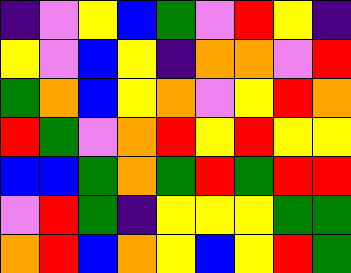[["indigo", "violet", "yellow", "blue", "green", "violet", "red", "yellow", "indigo"], ["yellow", "violet", "blue", "yellow", "indigo", "orange", "orange", "violet", "red"], ["green", "orange", "blue", "yellow", "orange", "violet", "yellow", "red", "orange"], ["red", "green", "violet", "orange", "red", "yellow", "red", "yellow", "yellow"], ["blue", "blue", "green", "orange", "green", "red", "green", "red", "red"], ["violet", "red", "green", "indigo", "yellow", "yellow", "yellow", "green", "green"], ["orange", "red", "blue", "orange", "yellow", "blue", "yellow", "red", "green"]]